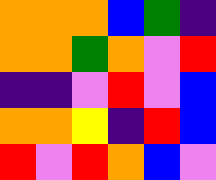[["orange", "orange", "orange", "blue", "green", "indigo"], ["orange", "orange", "green", "orange", "violet", "red"], ["indigo", "indigo", "violet", "red", "violet", "blue"], ["orange", "orange", "yellow", "indigo", "red", "blue"], ["red", "violet", "red", "orange", "blue", "violet"]]